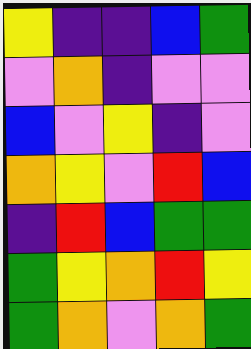[["yellow", "indigo", "indigo", "blue", "green"], ["violet", "orange", "indigo", "violet", "violet"], ["blue", "violet", "yellow", "indigo", "violet"], ["orange", "yellow", "violet", "red", "blue"], ["indigo", "red", "blue", "green", "green"], ["green", "yellow", "orange", "red", "yellow"], ["green", "orange", "violet", "orange", "green"]]